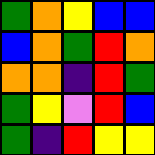[["green", "orange", "yellow", "blue", "blue"], ["blue", "orange", "green", "red", "orange"], ["orange", "orange", "indigo", "red", "green"], ["green", "yellow", "violet", "red", "blue"], ["green", "indigo", "red", "yellow", "yellow"]]